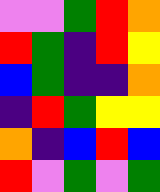[["violet", "violet", "green", "red", "orange"], ["red", "green", "indigo", "red", "yellow"], ["blue", "green", "indigo", "indigo", "orange"], ["indigo", "red", "green", "yellow", "yellow"], ["orange", "indigo", "blue", "red", "blue"], ["red", "violet", "green", "violet", "green"]]